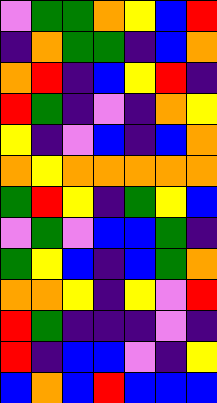[["violet", "green", "green", "orange", "yellow", "blue", "red"], ["indigo", "orange", "green", "green", "indigo", "blue", "orange"], ["orange", "red", "indigo", "blue", "yellow", "red", "indigo"], ["red", "green", "indigo", "violet", "indigo", "orange", "yellow"], ["yellow", "indigo", "violet", "blue", "indigo", "blue", "orange"], ["orange", "yellow", "orange", "orange", "orange", "orange", "orange"], ["green", "red", "yellow", "indigo", "green", "yellow", "blue"], ["violet", "green", "violet", "blue", "blue", "green", "indigo"], ["green", "yellow", "blue", "indigo", "blue", "green", "orange"], ["orange", "orange", "yellow", "indigo", "yellow", "violet", "red"], ["red", "green", "indigo", "indigo", "indigo", "violet", "indigo"], ["red", "indigo", "blue", "blue", "violet", "indigo", "yellow"], ["blue", "orange", "blue", "red", "blue", "blue", "blue"]]